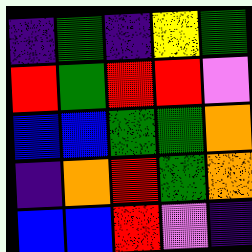[["indigo", "green", "indigo", "yellow", "green"], ["red", "green", "red", "red", "violet"], ["blue", "blue", "green", "green", "orange"], ["indigo", "orange", "red", "green", "orange"], ["blue", "blue", "red", "violet", "indigo"]]